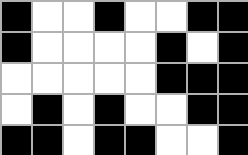[["black", "white", "white", "black", "white", "white", "black", "black"], ["black", "white", "white", "white", "white", "black", "white", "black"], ["white", "white", "white", "white", "white", "black", "black", "black"], ["white", "black", "white", "black", "white", "white", "black", "black"], ["black", "black", "white", "black", "black", "white", "white", "black"]]